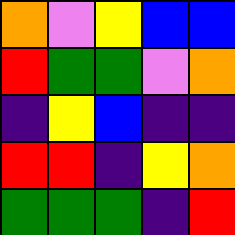[["orange", "violet", "yellow", "blue", "blue"], ["red", "green", "green", "violet", "orange"], ["indigo", "yellow", "blue", "indigo", "indigo"], ["red", "red", "indigo", "yellow", "orange"], ["green", "green", "green", "indigo", "red"]]